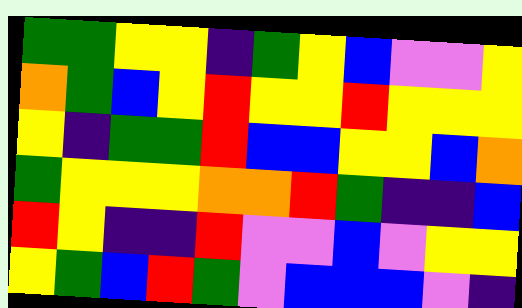[["green", "green", "yellow", "yellow", "indigo", "green", "yellow", "blue", "violet", "violet", "yellow"], ["orange", "green", "blue", "yellow", "red", "yellow", "yellow", "red", "yellow", "yellow", "yellow"], ["yellow", "indigo", "green", "green", "red", "blue", "blue", "yellow", "yellow", "blue", "orange"], ["green", "yellow", "yellow", "yellow", "orange", "orange", "red", "green", "indigo", "indigo", "blue"], ["red", "yellow", "indigo", "indigo", "red", "violet", "violet", "blue", "violet", "yellow", "yellow"], ["yellow", "green", "blue", "red", "green", "violet", "blue", "blue", "blue", "violet", "indigo"]]